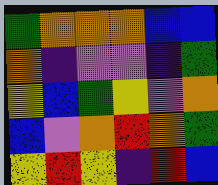[["green", "orange", "orange", "orange", "blue", "blue"], ["orange", "indigo", "violet", "violet", "indigo", "green"], ["yellow", "blue", "green", "yellow", "violet", "orange"], ["blue", "violet", "orange", "red", "orange", "green"], ["yellow", "red", "yellow", "indigo", "red", "blue"]]